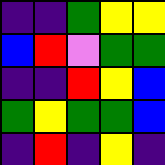[["indigo", "indigo", "green", "yellow", "yellow"], ["blue", "red", "violet", "green", "green"], ["indigo", "indigo", "red", "yellow", "blue"], ["green", "yellow", "green", "green", "blue"], ["indigo", "red", "indigo", "yellow", "indigo"]]